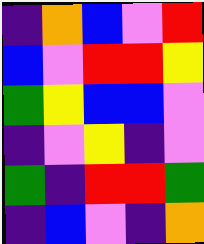[["indigo", "orange", "blue", "violet", "red"], ["blue", "violet", "red", "red", "yellow"], ["green", "yellow", "blue", "blue", "violet"], ["indigo", "violet", "yellow", "indigo", "violet"], ["green", "indigo", "red", "red", "green"], ["indigo", "blue", "violet", "indigo", "orange"]]